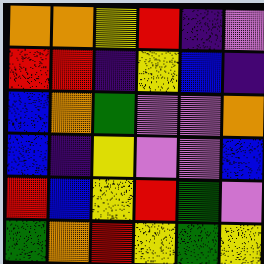[["orange", "orange", "yellow", "red", "indigo", "violet"], ["red", "red", "indigo", "yellow", "blue", "indigo"], ["blue", "orange", "green", "violet", "violet", "orange"], ["blue", "indigo", "yellow", "violet", "violet", "blue"], ["red", "blue", "yellow", "red", "green", "violet"], ["green", "orange", "red", "yellow", "green", "yellow"]]